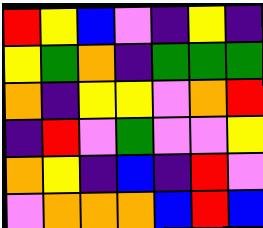[["red", "yellow", "blue", "violet", "indigo", "yellow", "indigo"], ["yellow", "green", "orange", "indigo", "green", "green", "green"], ["orange", "indigo", "yellow", "yellow", "violet", "orange", "red"], ["indigo", "red", "violet", "green", "violet", "violet", "yellow"], ["orange", "yellow", "indigo", "blue", "indigo", "red", "violet"], ["violet", "orange", "orange", "orange", "blue", "red", "blue"]]